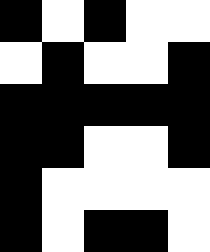[["black", "white", "black", "white", "white"], ["white", "black", "white", "white", "black"], ["black", "black", "black", "black", "black"], ["black", "black", "white", "white", "black"], ["black", "white", "white", "white", "white"], ["black", "white", "black", "black", "white"]]